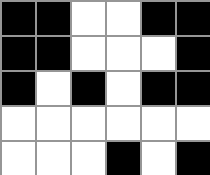[["black", "black", "white", "white", "black", "black"], ["black", "black", "white", "white", "white", "black"], ["black", "white", "black", "white", "black", "black"], ["white", "white", "white", "white", "white", "white"], ["white", "white", "white", "black", "white", "black"]]